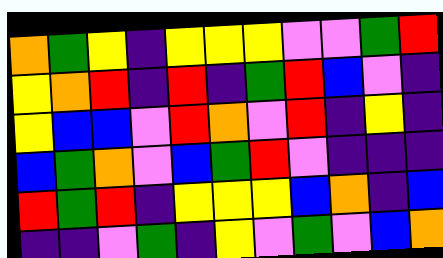[["orange", "green", "yellow", "indigo", "yellow", "yellow", "yellow", "violet", "violet", "green", "red"], ["yellow", "orange", "red", "indigo", "red", "indigo", "green", "red", "blue", "violet", "indigo"], ["yellow", "blue", "blue", "violet", "red", "orange", "violet", "red", "indigo", "yellow", "indigo"], ["blue", "green", "orange", "violet", "blue", "green", "red", "violet", "indigo", "indigo", "indigo"], ["red", "green", "red", "indigo", "yellow", "yellow", "yellow", "blue", "orange", "indigo", "blue"], ["indigo", "indigo", "violet", "green", "indigo", "yellow", "violet", "green", "violet", "blue", "orange"]]